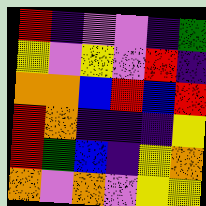[["red", "indigo", "violet", "violet", "indigo", "green"], ["yellow", "violet", "yellow", "violet", "red", "indigo"], ["orange", "orange", "blue", "red", "blue", "red"], ["red", "orange", "indigo", "indigo", "indigo", "yellow"], ["red", "green", "blue", "indigo", "yellow", "orange"], ["orange", "violet", "orange", "violet", "yellow", "yellow"]]